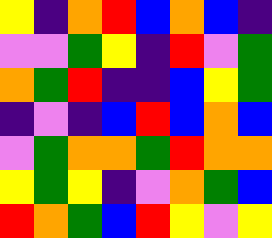[["yellow", "indigo", "orange", "red", "blue", "orange", "blue", "indigo"], ["violet", "violet", "green", "yellow", "indigo", "red", "violet", "green"], ["orange", "green", "red", "indigo", "indigo", "blue", "yellow", "green"], ["indigo", "violet", "indigo", "blue", "red", "blue", "orange", "blue"], ["violet", "green", "orange", "orange", "green", "red", "orange", "orange"], ["yellow", "green", "yellow", "indigo", "violet", "orange", "green", "blue"], ["red", "orange", "green", "blue", "red", "yellow", "violet", "yellow"]]